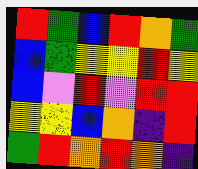[["red", "green", "blue", "red", "orange", "green"], ["blue", "green", "yellow", "yellow", "red", "yellow"], ["blue", "violet", "red", "violet", "red", "red"], ["yellow", "yellow", "blue", "orange", "indigo", "red"], ["green", "red", "orange", "red", "orange", "indigo"]]